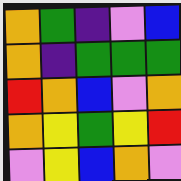[["orange", "green", "indigo", "violet", "blue"], ["orange", "indigo", "green", "green", "green"], ["red", "orange", "blue", "violet", "orange"], ["orange", "yellow", "green", "yellow", "red"], ["violet", "yellow", "blue", "orange", "violet"]]